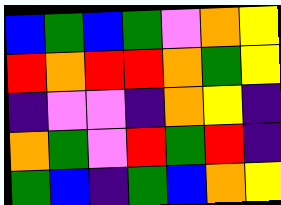[["blue", "green", "blue", "green", "violet", "orange", "yellow"], ["red", "orange", "red", "red", "orange", "green", "yellow"], ["indigo", "violet", "violet", "indigo", "orange", "yellow", "indigo"], ["orange", "green", "violet", "red", "green", "red", "indigo"], ["green", "blue", "indigo", "green", "blue", "orange", "yellow"]]